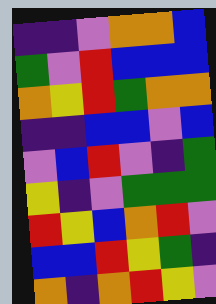[["indigo", "indigo", "violet", "orange", "orange", "blue"], ["green", "violet", "red", "blue", "blue", "blue"], ["orange", "yellow", "red", "green", "orange", "orange"], ["indigo", "indigo", "blue", "blue", "violet", "blue"], ["violet", "blue", "red", "violet", "indigo", "green"], ["yellow", "indigo", "violet", "green", "green", "green"], ["red", "yellow", "blue", "orange", "red", "violet"], ["blue", "blue", "red", "yellow", "green", "indigo"], ["orange", "indigo", "orange", "red", "yellow", "violet"]]